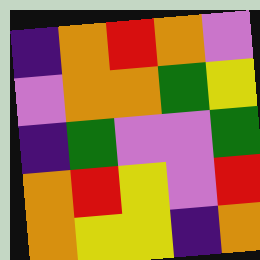[["indigo", "orange", "red", "orange", "violet"], ["violet", "orange", "orange", "green", "yellow"], ["indigo", "green", "violet", "violet", "green"], ["orange", "red", "yellow", "violet", "red"], ["orange", "yellow", "yellow", "indigo", "orange"]]